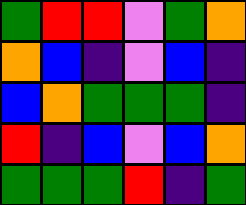[["green", "red", "red", "violet", "green", "orange"], ["orange", "blue", "indigo", "violet", "blue", "indigo"], ["blue", "orange", "green", "green", "green", "indigo"], ["red", "indigo", "blue", "violet", "blue", "orange"], ["green", "green", "green", "red", "indigo", "green"]]